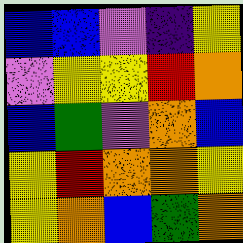[["blue", "blue", "violet", "indigo", "yellow"], ["violet", "yellow", "yellow", "red", "orange"], ["blue", "green", "violet", "orange", "blue"], ["yellow", "red", "orange", "orange", "yellow"], ["yellow", "orange", "blue", "green", "orange"]]